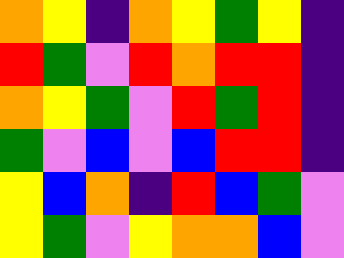[["orange", "yellow", "indigo", "orange", "yellow", "green", "yellow", "indigo"], ["red", "green", "violet", "red", "orange", "red", "red", "indigo"], ["orange", "yellow", "green", "violet", "red", "green", "red", "indigo"], ["green", "violet", "blue", "violet", "blue", "red", "red", "indigo"], ["yellow", "blue", "orange", "indigo", "red", "blue", "green", "violet"], ["yellow", "green", "violet", "yellow", "orange", "orange", "blue", "violet"]]